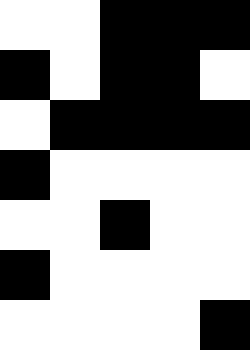[["white", "white", "black", "black", "black"], ["black", "white", "black", "black", "white"], ["white", "black", "black", "black", "black"], ["black", "white", "white", "white", "white"], ["white", "white", "black", "white", "white"], ["black", "white", "white", "white", "white"], ["white", "white", "white", "white", "black"]]